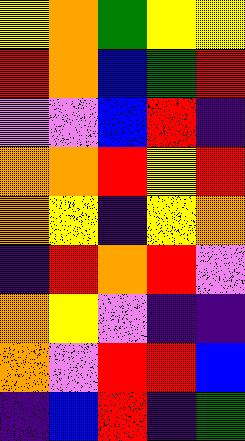[["yellow", "orange", "green", "yellow", "yellow"], ["red", "orange", "blue", "green", "red"], ["violet", "violet", "blue", "red", "indigo"], ["orange", "orange", "red", "yellow", "red"], ["orange", "yellow", "indigo", "yellow", "orange"], ["indigo", "red", "orange", "red", "violet"], ["orange", "yellow", "violet", "indigo", "indigo"], ["orange", "violet", "red", "red", "blue"], ["indigo", "blue", "red", "indigo", "green"]]